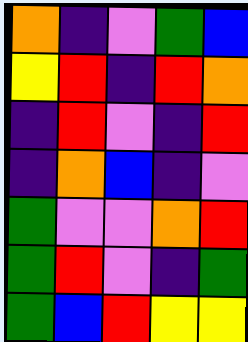[["orange", "indigo", "violet", "green", "blue"], ["yellow", "red", "indigo", "red", "orange"], ["indigo", "red", "violet", "indigo", "red"], ["indigo", "orange", "blue", "indigo", "violet"], ["green", "violet", "violet", "orange", "red"], ["green", "red", "violet", "indigo", "green"], ["green", "blue", "red", "yellow", "yellow"]]